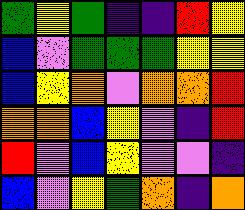[["green", "yellow", "green", "indigo", "indigo", "red", "yellow"], ["blue", "violet", "green", "green", "green", "yellow", "yellow"], ["blue", "yellow", "orange", "violet", "orange", "orange", "red"], ["orange", "orange", "blue", "yellow", "violet", "indigo", "red"], ["red", "violet", "blue", "yellow", "violet", "violet", "indigo"], ["blue", "violet", "yellow", "green", "orange", "indigo", "orange"]]